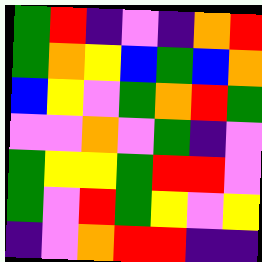[["green", "red", "indigo", "violet", "indigo", "orange", "red"], ["green", "orange", "yellow", "blue", "green", "blue", "orange"], ["blue", "yellow", "violet", "green", "orange", "red", "green"], ["violet", "violet", "orange", "violet", "green", "indigo", "violet"], ["green", "yellow", "yellow", "green", "red", "red", "violet"], ["green", "violet", "red", "green", "yellow", "violet", "yellow"], ["indigo", "violet", "orange", "red", "red", "indigo", "indigo"]]